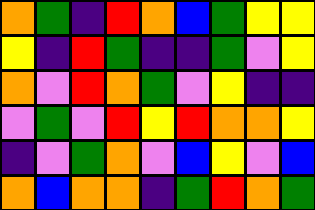[["orange", "green", "indigo", "red", "orange", "blue", "green", "yellow", "yellow"], ["yellow", "indigo", "red", "green", "indigo", "indigo", "green", "violet", "yellow"], ["orange", "violet", "red", "orange", "green", "violet", "yellow", "indigo", "indigo"], ["violet", "green", "violet", "red", "yellow", "red", "orange", "orange", "yellow"], ["indigo", "violet", "green", "orange", "violet", "blue", "yellow", "violet", "blue"], ["orange", "blue", "orange", "orange", "indigo", "green", "red", "orange", "green"]]